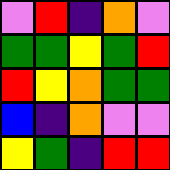[["violet", "red", "indigo", "orange", "violet"], ["green", "green", "yellow", "green", "red"], ["red", "yellow", "orange", "green", "green"], ["blue", "indigo", "orange", "violet", "violet"], ["yellow", "green", "indigo", "red", "red"]]